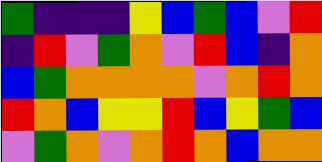[["green", "indigo", "indigo", "indigo", "yellow", "blue", "green", "blue", "violet", "red"], ["indigo", "red", "violet", "green", "orange", "violet", "red", "blue", "indigo", "orange"], ["blue", "green", "orange", "orange", "orange", "orange", "violet", "orange", "red", "orange"], ["red", "orange", "blue", "yellow", "yellow", "red", "blue", "yellow", "green", "blue"], ["violet", "green", "orange", "violet", "orange", "red", "orange", "blue", "orange", "orange"]]